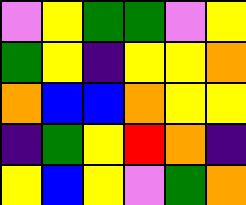[["violet", "yellow", "green", "green", "violet", "yellow"], ["green", "yellow", "indigo", "yellow", "yellow", "orange"], ["orange", "blue", "blue", "orange", "yellow", "yellow"], ["indigo", "green", "yellow", "red", "orange", "indigo"], ["yellow", "blue", "yellow", "violet", "green", "orange"]]